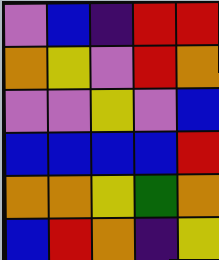[["violet", "blue", "indigo", "red", "red"], ["orange", "yellow", "violet", "red", "orange"], ["violet", "violet", "yellow", "violet", "blue"], ["blue", "blue", "blue", "blue", "red"], ["orange", "orange", "yellow", "green", "orange"], ["blue", "red", "orange", "indigo", "yellow"]]